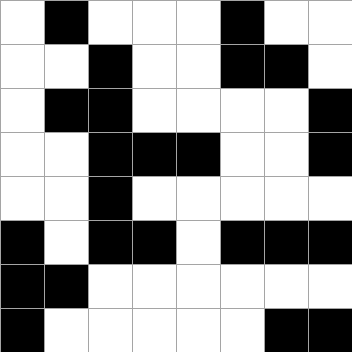[["white", "black", "white", "white", "white", "black", "white", "white"], ["white", "white", "black", "white", "white", "black", "black", "white"], ["white", "black", "black", "white", "white", "white", "white", "black"], ["white", "white", "black", "black", "black", "white", "white", "black"], ["white", "white", "black", "white", "white", "white", "white", "white"], ["black", "white", "black", "black", "white", "black", "black", "black"], ["black", "black", "white", "white", "white", "white", "white", "white"], ["black", "white", "white", "white", "white", "white", "black", "black"]]